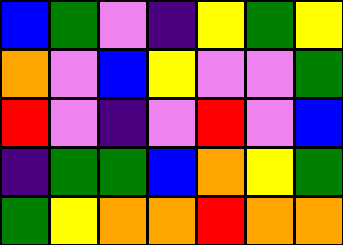[["blue", "green", "violet", "indigo", "yellow", "green", "yellow"], ["orange", "violet", "blue", "yellow", "violet", "violet", "green"], ["red", "violet", "indigo", "violet", "red", "violet", "blue"], ["indigo", "green", "green", "blue", "orange", "yellow", "green"], ["green", "yellow", "orange", "orange", "red", "orange", "orange"]]